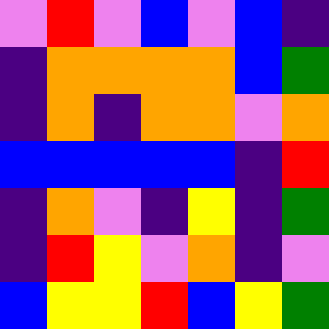[["violet", "red", "violet", "blue", "violet", "blue", "indigo"], ["indigo", "orange", "orange", "orange", "orange", "blue", "green"], ["indigo", "orange", "indigo", "orange", "orange", "violet", "orange"], ["blue", "blue", "blue", "blue", "blue", "indigo", "red"], ["indigo", "orange", "violet", "indigo", "yellow", "indigo", "green"], ["indigo", "red", "yellow", "violet", "orange", "indigo", "violet"], ["blue", "yellow", "yellow", "red", "blue", "yellow", "green"]]